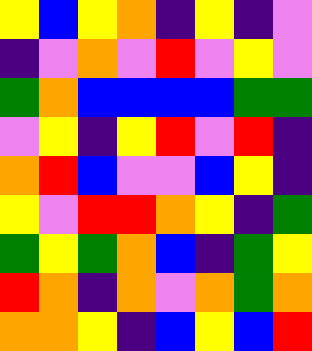[["yellow", "blue", "yellow", "orange", "indigo", "yellow", "indigo", "violet"], ["indigo", "violet", "orange", "violet", "red", "violet", "yellow", "violet"], ["green", "orange", "blue", "blue", "blue", "blue", "green", "green"], ["violet", "yellow", "indigo", "yellow", "red", "violet", "red", "indigo"], ["orange", "red", "blue", "violet", "violet", "blue", "yellow", "indigo"], ["yellow", "violet", "red", "red", "orange", "yellow", "indigo", "green"], ["green", "yellow", "green", "orange", "blue", "indigo", "green", "yellow"], ["red", "orange", "indigo", "orange", "violet", "orange", "green", "orange"], ["orange", "orange", "yellow", "indigo", "blue", "yellow", "blue", "red"]]